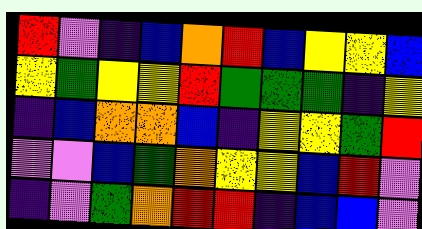[["red", "violet", "indigo", "blue", "orange", "red", "blue", "yellow", "yellow", "blue"], ["yellow", "green", "yellow", "yellow", "red", "green", "green", "green", "indigo", "yellow"], ["indigo", "blue", "orange", "orange", "blue", "indigo", "yellow", "yellow", "green", "red"], ["violet", "violet", "blue", "green", "orange", "yellow", "yellow", "blue", "red", "violet"], ["indigo", "violet", "green", "orange", "red", "red", "indigo", "blue", "blue", "violet"]]